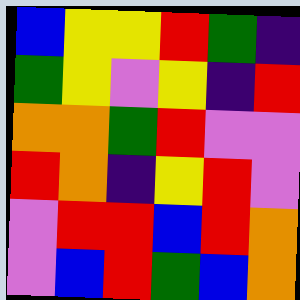[["blue", "yellow", "yellow", "red", "green", "indigo"], ["green", "yellow", "violet", "yellow", "indigo", "red"], ["orange", "orange", "green", "red", "violet", "violet"], ["red", "orange", "indigo", "yellow", "red", "violet"], ["violet", "red", "red", "blue", "red", "orange"], ["violet", "blue", "red", "green", "blue", "orange"]]